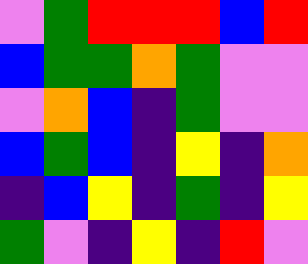[["violet", "green", "red", "red", "red", "blue", "red"], ["blue", "green", "green", "orange", "green", "violet", "violet"], ["violet", "orange", "blue", "indigo", "green", "violet", "violet"], ["blue", "green", "blue", "indigo", "yellow", "indigo", "orange"], ["indigo", "blue", "yellow", "indigo", "green", "indigo", "yellow"], ["green", "violet", "indigo", "yellow", "indigo", "red", "violet"]]